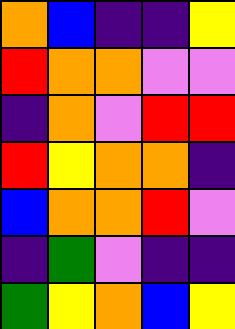[["orange", "blue", "indigo", "indigo", "yellow"], ["red", "orange", "orange", "violet", "violet"], ["indigo", "orange", "violet", "red", "red"], ["red", "yellow", "orange", "orange", "indigo"], ["blue", "orange", "orange", "red", "violet"], ["indigo", "green", "violet", "indigo", "indigo"], ["green", "yellow", "orange", "blue", "yellow"]]